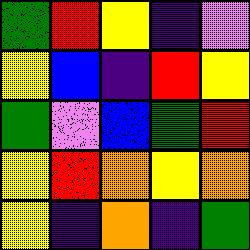[["green", "red", "yellow", "indigo", "violet"], ["yellow", "blue", "indigo", "red", "yellow"], ["green", "violet", "blue", "green", "red"], ["yellow", "red", "orange", "yellow", "orange"], ["yellow", "indigo", "orange", "indigo", "green"]]